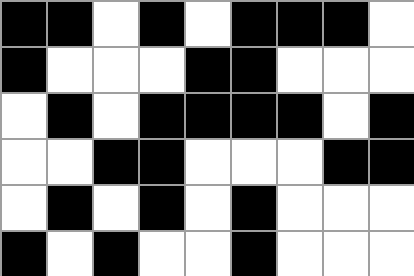[["black", "black", "white", "black", "white", "black", "black", "black", "white"], ["black", "white", "white", "white", "black", "black", "white", "white", "white"], ["white", "black", "white", "black", "black", "black", "black", "white", "black"], ["white", "white", "black", "black", "white", "white", "white", "black", "black"], ["white", "black", "white", "black", "white", "black", "white", "white", "white"], ["black", "white", "black", "white", "white", "black", "white", "white", "white"]]